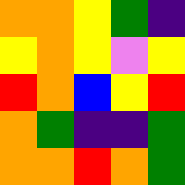[["orange", "orange", "yellow", "green", "indigo"], ["yellow", "orange", "yellow", "violet", "yellow"], ["red", "orange", "blue", "yellow", "red"], ["orange", "green", "indigo", "indigo", "green"], ["orange", "orange", "red", "orange", "green"]]